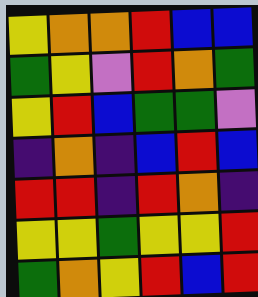[["yellow", "orange", "orange", "red", "blue", "blue"], ["green", "yellow", "violet", "red", "orange", "green"], ["yellow", "red", "blue", "green", "green", "violet"], ["indigo", "orange", "indigo", "blue", "red", "blue"], ["red", "red", "indigo", "red", "orange", "indigo"], ["yellow", "yellow", "green", "yellow", "yellow", "red"], ["green", "orange", "yellow", "red", "blue", "red"]]